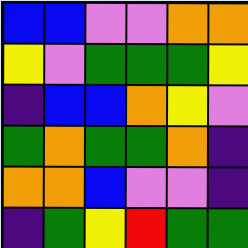[["blue", "blue", "violet", "violet", "orange", "orange"], ["yellow", "violet", "green", "green", "green", "yellow"], ["indigo", "blue", "blue", "orange", "yellow", "violet"], ["green", "orange", "green", "green", "orange", "indigo"], ["orange", "orange", "blue", "violet", "violet", "indigo"], ["indigo", "green", "yellow", "red", "green", "green"]]